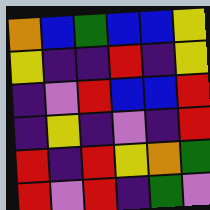[["orange", "blue", "green", "blue", "blue", "yellow"], ["yellow", "indigo", "indigo", "red", "indigo", "yellow"], ["indigo", "violet", "red", "blue", "blue", "red"], ["indigo", "yellow", "indigo", "violet", "indigo", "red"], ["red", "indigo", "red", "yellow", "orange", "green"], ["red", "violet", "red", "indigo", "green", "violet"]]